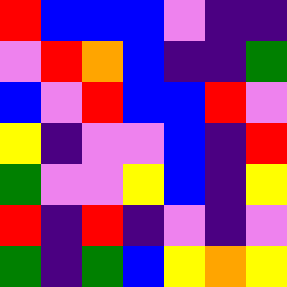[["red", "blue", "blue", "blue", "violet", "indigo", "indigo"], ["violet", "red", "orange", "blue", "indigo", "indigo", "green"], ["blue", "violet", "red", "blue", "blue", "red", "violet"], ["yellow", "indigo", "violet", "violet", "blue", "indigo", "red"], ["green", "violet", "violet", "yellow", "blue", "indigo", "yellow"], ["red", "indigo", "red", "indigo", "violet", "indigo", "violet"], ["green", "indigo", "green", "blue", "yellow", "orange", "yellow"]]